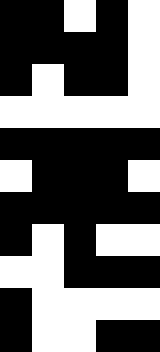[["black", "black", "white", "black", "white"], ["black", "black", "black", "black", "white"], ["black", "white", "black", "black", "white"], ["white", "white", "white", "white", "white"], ["black", "black", "black", "black", "black"], ["white", "black", "black", "black", "white"], ["black", "black", "black", "black", "black"], ["black", "white", "black", "white", "white"], ["white", "white", "black", "black", "black"], ["black", "white", "white", "white", "white"], ["black", "white", "white", "black", "black"]]